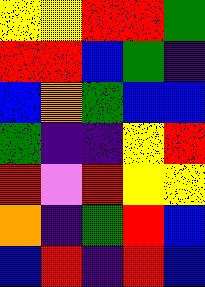[["yellow", "yellow", "red", "red", "green"], ["red", "red", "blue", "green", "indigo"], ["blue", "orange", "green", "blue", "blue"], ["green", "indigo", "indigo", "yellow", "red"], ["red", "violet", "red", "yellow", "yellow"], ["orange", "indigo", "green", "red", "blue"], ["blue", "red", "indigo", "red", "blue"]]